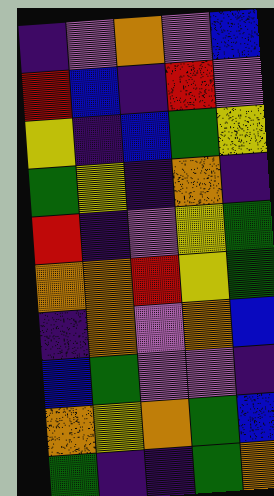[["indigo", "violet", "orange", "violet", "blue"], ["red", "blue", "indigo", "red", "violet"], ["yellow", "indigo", "blue", "green", "yellow"], ["green", "yellow", "indigo", "orange", "indigo"], ["red", "indigo", "violet", "yellow", "green"], ["orange", "orange", "red", "yellow", "green"], ["indigo", "orange", "violet", "orange", "blue"], ["blue", "green", "violet", "violet", "indigo"], ["orange", "yellow", "orange", "green", "blue"], ["green", "indigo", "indigo", "green", "orange"]]